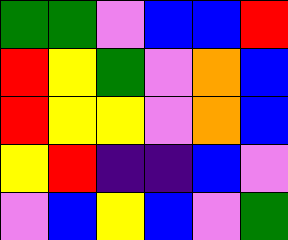[["green", "green", "violet", "blue", "blue", "red"], ["red", "yellow", "green", "violet", "orange", "blue"], ["red", "yellow", "yellow", "violet", "orange", "blue"], ["yellow", "red", "indigo", "indigo", "blue", "violet"], ["violet", "blue", "yellow", "blue", "violet", "green"]]